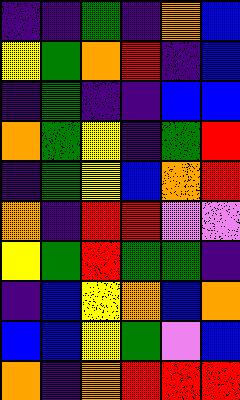[["indigo", "indigo", "green", "indigo", "orange", "blue"], ["yellow", "green", "orange", "red", "indigo", "blue"], ["indigo", "green", "indigo", "indigo", "blue", "blue"], ["orange", "green", "yellow", "indigo", "green", "red"], ["indigo", "green", "yellow", "blue", "orange", "red"], ["orange", "indigo", "red", "red", "violet", "violet"], ["yellow", "green", "red", "green", "green", "indigo"], ["indigo", "blue", "yellow", "orange", "blue", "orange"], ["blue", "blue", "yellow", "green", "violet", "blue"], ["orange", "indigo", "orange", "red", "red", "red"]]